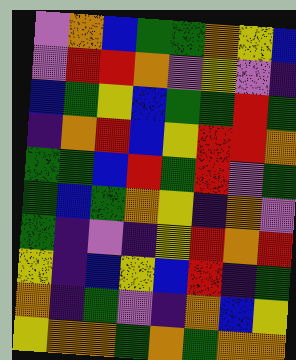[["violet", "orange", "blue", "green", "green", "orange", "yellow", "blue"], ["violet", "red", "red", "orange", "violet", "yellow", "violet", "indigo"], ["blue", "green", "yellow", "blue", "green", "green", "red", "green"], ["indigo", "orange", "red", "blue", "yellow", "red", "red", "orange"], ["green", "green", "blue", "red", "green", "red", "violet", "green"], ["green", "blue", "green", "orange", "yellow", "indigo", "orange", "violet"], ["green", "indigo", "violet", "indigo", "yellow", "red", "orange", "red"], ["yellow", "indigo", "blue", "yellow", "blue", "red", "indigo", "green"], ["orange", "indigo", "green", "violet", "indigo", "orange", "blue", "yellow"], ["yellow", "orange", "orange", "green", "orange", "green", "orange", "orange"]]